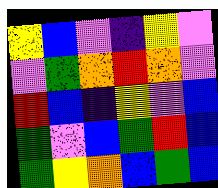[["yellow", "blue", "violet", "indigo", "yellow", "violet"], ["violet", "green", "orange", "red", "orange", "violet"], ["red", "blue", "indigo", "yellow", "violet", "blue"], ["green", "violet", "blue", "green", "red", "blue"], ["green", "yellow", "orange", "blue", "green", "blue"]]